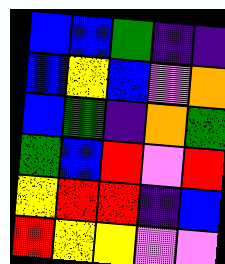[["blue", "blue", "green", "indigo", "indigo"], ["blue", "yellow", "blue", "violet", "orange"], ["blue", "green", "indigo", "orange", "green"], ["green", "blue", "red", "violet", "red"], ["yellow", "red", "red", "indigo", "blue"], ["red", "yellow", "yellow", "violet", "violet"]]